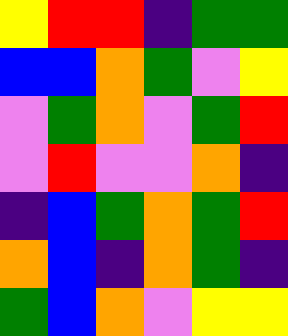[["yellow", "red", "red", "indigo", "green", "green"], ["blue", "blue", "orange", "green", "violet", "yellow"], ["violet", "green", "orange", "violet", "green", "red"], ["violet", "red", "violet", "violet", "orange", "indigo"], ["indigo", "blue", "green", "orange", "green", "red"], ["orange", "blue", "indigo", "orange", "green", "indigo"], ["green", "blue", "orange", "violet", "yellow", "yellow"]]